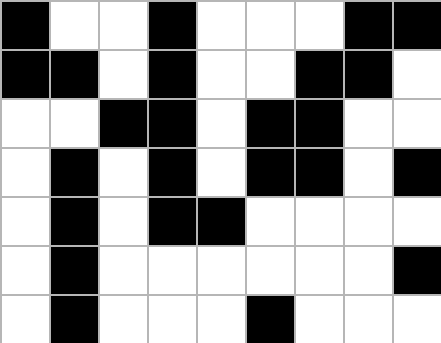[["black", "white", "white", "black", "white", "white", "white", "black", "black"], ["black", "black", "white", "black", "white", "white", "black", "black", "white"], ["white", "white", "black", "black", "white", "black", "black", "white", "white"], ["white", "black", "white", "black", "white", "black", "black", "white", "black"], ["white", "black", "white", "black", "black", "white", "white", "white", "white"], ["white", "black", "white", "white", "white", "white", "white", "white", "black"], ["white", "black", "white", "white", "white", "black", "white", "white", "white"]]